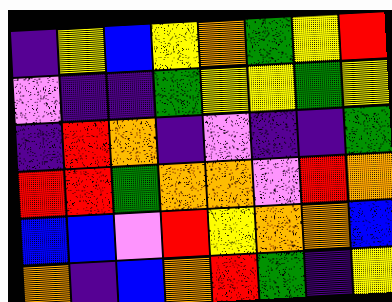[["indigo", "yellow", "blue", "yellow", "orange", "green", "yellow", "red"], ["violet", "indigo", "indigo", "green", "yellow", "yellow", "green", "yellow"], ["indigo", "red", "orange", "indigo", "violet", "indigo", "indigo", "green"], ["red", "red", "green", "orange", "orange", "violet", "red", "orange"], ["blue", "blue", "violet", "red", "yellow", "orange", "orange", "blue"], ["orange", "indigo", "blue", "orange", "red", "green", "indigo", "yellow"]]